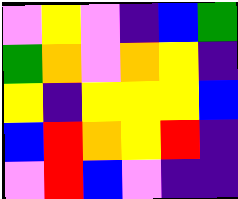[["violet", "yellow", "violet", "indigo", "blue", "green"], ["green", "orange", "violet", "orange", "yellow", "indigo"], ["yellow", "indigo", "yellow", "yellow", "yellow", "blue"], ["blue", "red", "orange", "yellow", "red", "indigo"], ["violet", "red", "blue", "violet", "indigo", "indigo"]]